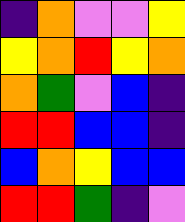[["indigo", "orange", "violet", "violet", "yellow"], ["yellow", "orange", "red", "yellow", "orange"], ["orange", "green", "violet", "blue", "indigo"], ["red", "red", "blue", "blue", "indigo"], ["blue", "orange", "yellow", "blue", "blue"], ["red", "red", "green", "indigo", "violet"]]